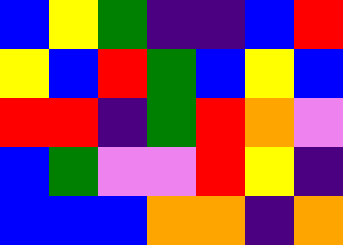[["blue", "yellow", "green", "indigo", "indigo", "blue", "red"], ["yellow", "blue", "red", "green", "blue", "yellow", "blue"], ["red", "red", "indigo", "green", "red", "orange", "violet"], ["blue", "green", "violet", "violet", "red", "yellow", "indigo"], ["blue", "blue", "blue", "orange", "orange", "indigo", "orange"]]